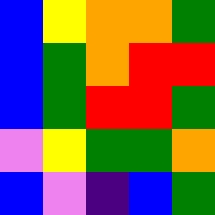[["blue", "yellow", "orange", "orange", "green"], ["blue", "green", "orange", "red", "red"], ["blue", "green", "red", "red", "green"], ["violet", "yellow", "green", "green", "orange"], ["blue", "violet", "indigo", "blue", "green"]]